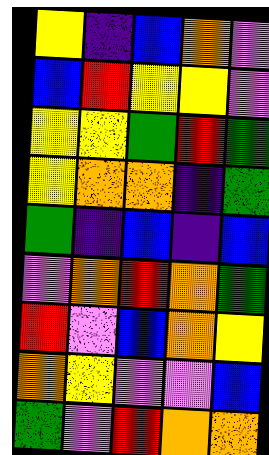[["yellow", "indigo", "blue", "orange", "violet"], ["blue", "red", "yellow", "yellow", "violet"], ["yellow", "yellow", "green", "red", "green"], ["yellow", "orange", "orange", "indigo", "green"], ["green", "indigo", "blue", "indigo", "blue"], ["violet", "orange", "red", "orange", "green"], ["red", "violet", "blue", "orange", "yellow"], ["orange", "yellow", "violet", "violet", "blue"], ["green", "violet", "red", "orange", "orange"]]